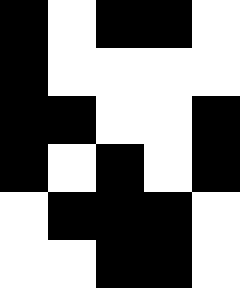[["black", "white", "black", "black", "white"], ["black", "white", "white", "white", "white"], ["black", "black", "white", "white", "black"], ["black", "white", "black", "white", "black"], ["white", "black", "black", "black", "white"], ["white", "white", "black", "black", "white"]]